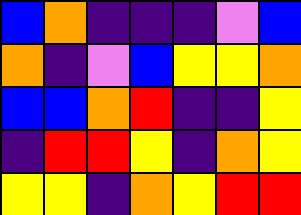[["blue", "orange", "indigo", "indigo", "indigo", "violet", "blue"], ["orange", "indigo", "violet", "blue", "yellow", "yellow", "orange"], ["blue", "blue", "orange", "red", "indigo", "indigo", "yellow"], ["indigo", "red", "red", "yellow", "indigo", "orange", "yellow"], ["yellow", "yellow", "indigo", "orange", "yellow", "red", "red"]]